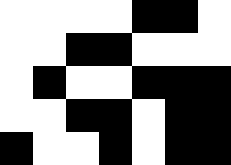[["white", "white", "white", "white", "black", "black", "white"], ["white", "white", "black", "black", "white", "white", "white"], ["white", "black", "white", "white", "black", "black", "black"], ["white", "white", "black", "black", "white", "black", "black"], ["black", "white", "white", "black", "white", "black", "black"]]